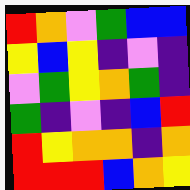[["red", "orange", "violet", "green", "blue", "blue"], ["yellow", "blue", "yellow", "indigo", "violet", "indigo"], ["violet", "green", "yellow", "orange", "green", "indigo"], ["green", "indigo", "violet", "indigo", "blue", "red"], ["red", "yellow", "orange", "orange", "indigo", "orange"], ["red", "red", "red", "blue", "orange", "yellow"]]